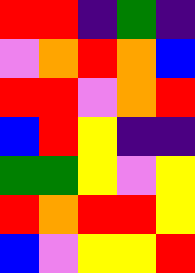[["red", "red", "indigo", "green", "indigo"], ["violet", "orange", "red", "orange", "blue"], ["red", "red", "violet", "orange", "red"], ["blue", "red", "yellow", "indigo", "indigo"], ["green", "green", "yellow", "violet", "yellow"], ["red", "orange", "red", "red", "yellow"], ["blue", "violet", "yellow", "yellow", "red"]]